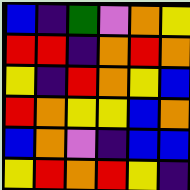[["blue", "indigo", "green", "violet", "orange", "yellow"], ["red", "red", "indigo", "orange", "red", "orange"], ["yellow", "indigo", "red", "orange", "yellow", "blue"], ["red", "orange", "yellow", "yellow", "blue", "orange"], ["blue", "orange", "violet", "indigo", "blue", "blue"], ["yellow", "red", "orange", "red", "yellow", "indigo"]]